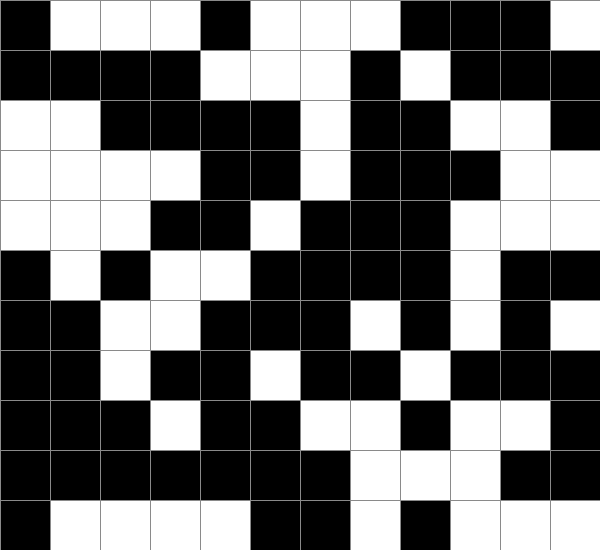[["black", "white", "white", "white", "black", "white", "white", "white", "black", "black", "black", "white"], ["black", "black", "black", "black", "white", "white", "white", "black", "white", "black", "black", "black"], ["white", "white", "black", "black", "black", "black", "white", "black", "black", "white", "white", "black"], ["white", "white", "white", "white", "black", "black", "white", "black", "black", "black", "white", "white"], ["white", "white", "white", "black", "black", "white", "black", "black", "black", "white", "white", "white"], ["black", "white", "black", "white", "white", "black", "black", "black", "black", "white", "black", "black"], ["black", "black", "white", "white", "black", "black", "black", "white", "black", "white", "black", "white"], ["black", "black", "white", "black", "black", "white", "black", "black", "white", "black", "black", "black"], ["black", "black", "black", "white", "black", "black", "white", "white", "black", "white", "white", "black"], ["black", "black", "black", "black", "black", "black", "black", "white", "white", "white", "black", "black"], ["black", "white", "white", "white", "white", "black", "black", "white", "black", "white", "white", "white"]]